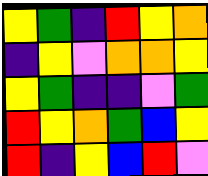[["yellow", "green", "indigo", "red", "yellow", "orange"], ["indigo", "yellow", "violet", "orange", "orange", "yellow"], ["yellow", "green", "indigo", "indigo", "violet", "green"], ["red", "yellow", "orange", "green", "blue", "yellow"], ["red", "indigo", "yellow", "blue", "red", "violet"]]